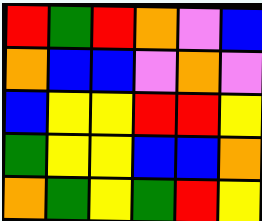[["red", "green", "red", "orange", "violet", "blue"], ["orange", "blue", "blue", "violet", "orange", "violet"], ["blue", "yellow", "yellow", "red", "red", "yellow"], ["green", "yellow", "yellow", "blue", "blue", "orange"], ["orange", "green", "yellow", "green", "red", "yellow"]]